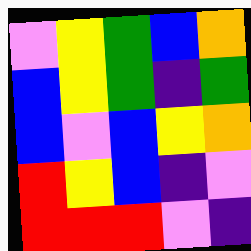[["violet", "yellow", "green", "blue", "orange"], ["blue", "yellow", "green", "indigo", "green"], ["blue", "violet", "blue", "yellow", "orange"], ["red", "yellow", "blue", "indigo", "violet"], ["red", "red", "red", "violet", "indigo"]]